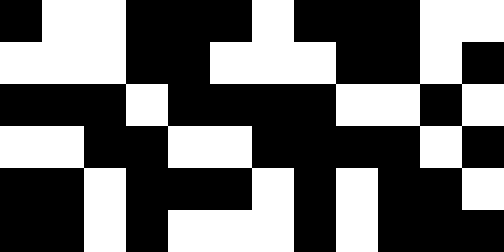[["black", "white", "white", "black", "black", "black", "white", "black", "black", "black", "white", "white"], ["white", "white", "white", "black", "black", "white", "white", "white", "black", "black", "white", "black"], ["black", "black", "black", "white", "black", "black", "black", "black", "white", "white", "black", "white"], ["white", "white", "black", "black", "white", "white", "black", "black", "black", "black", "white", "black"], ["black", "black", "white", "black", "black", "black", "white", "black", "white", "black", "black", "white"], ["black", "black", "white", "black", "white", "white", "white", "black", "white", "black", "black", "black"]]